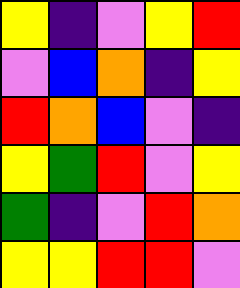[["yellow", "indigo", "violet", "yellow", "red"], ["violet", "blue", "orange", "indigo", "yellow"], ["red", "orange", "blue", "violet", "indigo"], ["yellow", "green", "red", "violet", "yellow"], ["green", "indigo", "violet", "red", "orange"], ["yellow", "yellow", "red", "red", "violet"]]